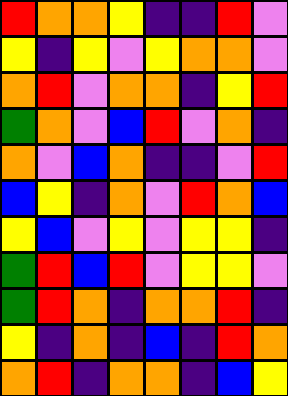[["red", "orange", "orange", "yellow", "indigo", "indigo", "red", "violet"], ["yellow", "indigo", "yellow", "violet", "yellow", "orange", "orange", "violet"], ["orange", "red", "violet", "orange", "orange", "indigo", "yellow", "red"], ["green", "orange", "violet", "blue", "red", "violet", "orange", "indigo"], ["orange", "violet", "blue", "orange", "indigo", "indigo", "violet", "red"], ["blue", "yellow", "indigo", "orange", "violet", "red", "orange", "blue"], ["yellow", "blue", "violet", "yellow", "violet", "yellow", "yellow", "indigo"], ["green", "red", "blue", "red", "violet", "yellow", "yellow", "violet"], ["green", "red", "orange", "indigo", "orange", "orange", "red", "indigo"], ["yellow", "indigo", "orange", "indigo", "blue", "indigo", "red", "orange"], ["orange", "red", "indigo", "orange", "orange", "indigo", "blue", "yellow"]]